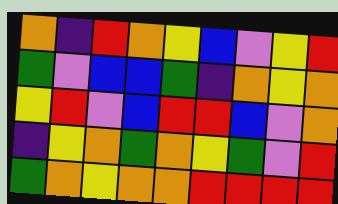[["orange", "indigo", "red", "orange", "yellow", "blue", "violet", "yellow", "red"], ["green", "violet", "blue", "blue", "green", "indigo", "orange", "yellow", "orange"], ["yellow", "red", "violet", "blue", "red", "red", "blue", "violet", "orange"], ["indigo", "yellow", "orange", "green", "orange", "yellow", "green", "violet", "red"], ["green", "orange", "yellow", "orange", "orange", "red", "red", "red", "red"]]